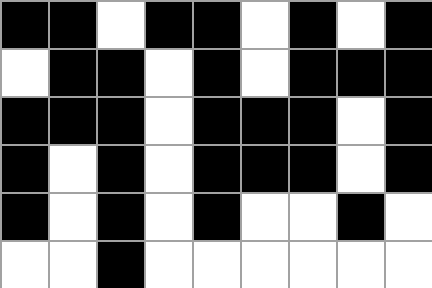[["black", "black", "white", "black", "black", "white", "black", "white", "black"], ["white", "black", "black", "white", "black", "white", "black", "black", "black"], ["black", "black", "black", "white", "black", "black", "black", "white", "black"], ["black", "white", "black", "white", "black", "black", "black", "white", "black"], ["black", "white", "black", "white", "black", "white", "white", "black", "white"], ["white", "white", "black", "white", "white", "white", "white", "white", "white"]]